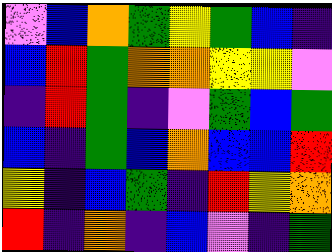[["violet", "blue", "orange", "green", "yellow", "green", "blue", "indigo"], ["blue", "red", "green", "orange", "orange", "yellow", "yellow", "violet"], ["indigo", "red", "green", "indigo", "violet", "green", "blue", "green"], ["blue", "indigo", "green", "blue", "orange", "blue", "blue", "red"], ["yellow", "indigo", "blue", "green", "indigo", "red", "yellow", "orange"], ["red", "indigo", "orange", "indigo", "blue", "violet", "indigo", "green"]]